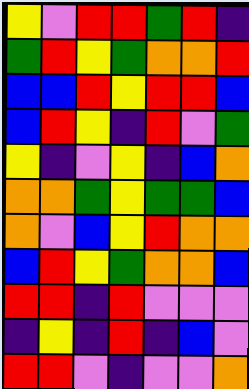[["yellow", "violet", "red", "red", "green", "red", "indigo"], ["green", "red", "yellow", "green", "orange", "orange", "red"], ["blue", "blue", "red", "yellow", "red", "red", "blue"], ["blue", "red", "yellow", "indigo", "red", "violet", "green"], ["yellow", "indigo", "violet", "yellow", "indigo", "blue", "orange"], ["orange", "orange", "green", "yellow", "green", "green", "blue"], ["orange", "violet", "blue", "yellow", "red", "orange", "orange"], ["blue", "red", "yellow", "green", "orange", "orange", "blue"], ["red", "red", "indigo", "red", "violet", "violet", "violet"], ["indigo", "yellow", "indigo", "red", "indigo", "blue", "violet"], ["red", "red", "violet", "indigo", "violet", "violet", "orange"]]